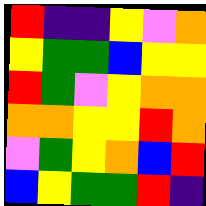[["red", "indigo", "indigo", "yellow", "violet", "orange"], ["yellow", "green", "green", "blue", "yellow", "yellow"], ["red", "green", "violet", "yellow", "orange", "orange"], ["orange", "orange", "yellow", "yellow", "red", "orange"], ["violet", "green", "yellow", "orange", "blue", "red"], ["blue", "yellow", "green", "green", "red", "indigo"]]